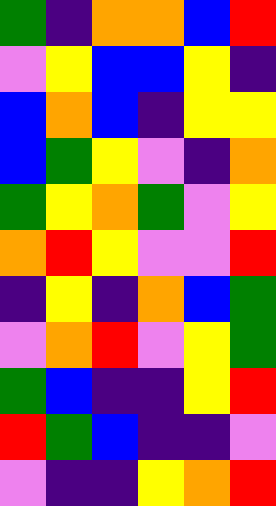[["green", "indigo", "orange", "orange", "blue", "red"], ["violet", "yellow", "blue", "blue", "yellow", "indigo"], ["blue", "orange", "blue", "indigo", "yellow", "yellow"], ["blue", "green", "yellow", "violet", "indigo", "orange"], ["green", "yellow", "orange", "green", "violet", "yellow"], ["orange", "red", "yellow", "violet", "violet", "red"], ["indigo", "yellow", "indigo", "orange", "blue", "green"], ["violet", "orange", "red", "violet", "yellow", "green"], ["green", "blue", "indigo", "indigo", "yellow", "red"], ["red", "green", "blue", "indigo", "indigo", "violet"], ["violet", "indigo", "indigo", "yellow", "orange", "red"]]